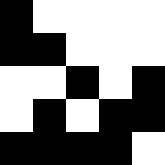[["black", "white", "white", "white", "white"], ["black", "black", "white", "white", "white"], ["white", "white", "black", "white", "black"], ["white", "black", "white", "black", "black"], ["black", "black", "black", "black", "white"]]